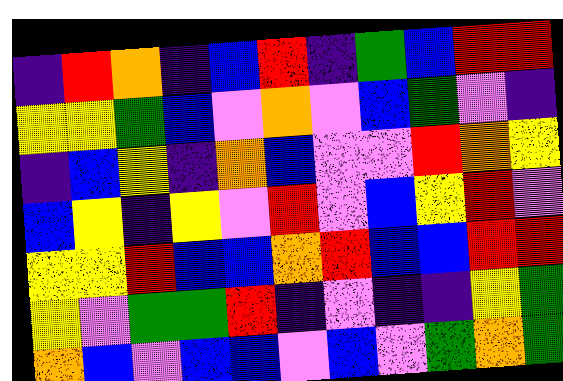[["indigo", "red", "orange", "indigo", "blue", "red", "indigo", "green", "blue", "red", "red"], ["yellow", "yellow", "green", "blue", "violet", "orange", "violet", "blue", "green", "violet", "indigo"], ["indigo", "blue", "yellow", "indigo", "orange", "blue", "violet", "violet", "red", "orange", "yellow"], ["blue", "yellow", "indigo", "yellow", "violet", "red", "violet", "blue", "yellow", "red", "violet"], ["yellow", "yellow", "red", "blue", "blue", "orange", "red", "blue", "blue", "red", "red"], ["yellow", "violet", "green", "green", "red", "indigo", "violet", "indigo", "indigo", "yellow", "green"], ["orange", "blue", "violet", "blue", "blue", "violet", "blue", "violet", "green", "orange", "green"]]